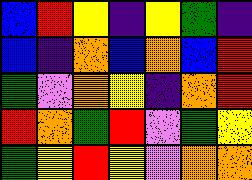[["blue", "red", "yellow", "indigo", "yellow", "green", "indigo"], ["blue", "indigo", "orange", "blue", "orange", "blue", "red"], ["green", "violet", "orange", "yellow", "indigo", "orange", "red"], ["red", "orange", "green", "red", "violet", "green", "yellow"], ["green", "yellow", "red", "yellow", "violet", "orange", "orange"]]